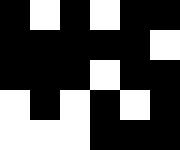[["black", "white", "black", "white", "black", "black"], ["black", "black", "black", "black", "black", "white"], ["black", "black", "black", "white", "black", "black"], ["white", "black", "white", "black", "white", "black"], ["white", "white", "white", "black", "black", "black"]]